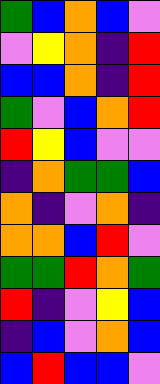[["green", "blue", "orange", "blue", "violet"], ["violet", "yellow", "orange", "indigo", "red"], ["blue", "blue", "orange", "indigo", "red"], ["green", "violet", "blue", "orange", "red"], ["red", "yellow", "blue", "violet", "violet"], ["indigo", "orange", "green", "green", "blue"], ["orange", "indigo", "violet", "orange", "indigo"], ["orange", "orange", "blue", "red", "violet"], ["green", "green", "red", "orange", "green"], ["red", "indigo", "violet", "yellow", "blue"], ["indigo", "blue", "violet", "orange", "blue"], ["blue", "red", "blue", "blue", "violet"]]